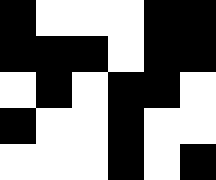[["black", "white", "white", "white", "black", "black"], ["black", "black", "black", "white", "black", "black"], ["white", "black", "white", "black", "black", "white"], ["black", "white", "white", "black", "white", "white"], ["white", "white", "white", "black", "white", "black"]]